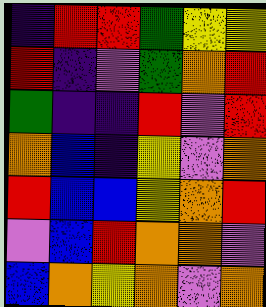[["indigo", "red", "red", "green", "yellow", "yellow"], ["red", "indigo", "violet", "green", "orange", "red"], ["green", "indigo", "indigo", "red", "violet", "red"], ["orange", "blue", "indigo", "yellow", "violet", "orange"], ["red", "blue", "blue", "yellow", "orange", "red"], ["violet", "blue", "red", "orange", "orange", "violet"], ["blue", "orange", "yellow", "orange", "violet", "orange"]]